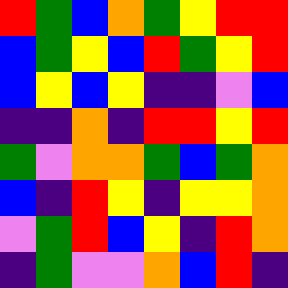[["red", "green", "blue", "orange", "green", "yellow", "red", "red"], ["blue", "green", "yellow", "blue", "red", "green", "yellow", "red"], ["blue", "yellow", "blue", "yellow", "indigo", "indigo", "violet", "blue"], ["indigo", "indigo", "orange", "indigo", "red", "red", "yellow", "red"], ["green", "violet", "orange", "orange", "green", "blue", "green", "orange"], ["blue", "indigo", "red", "yellow", "indigo", "yellow", "yellow", "orange"], ["violet", "green", "red", "blue", "yellow", "indigo", "red", "orange"], ["indigo", "green", "violet", "violet", "orange", "blue", "red", "indigo"]]